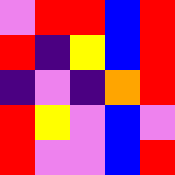[["violet", "red", "red", "blue", "red"], ["red", "indigo", "yellow", "blue", "red"], ["indigo", "violet", "indigo", "orange", "red"], ["red", "yellow", "violet", "blue", "violet"], ["red", "violet", "violet", "blue", "red"]]